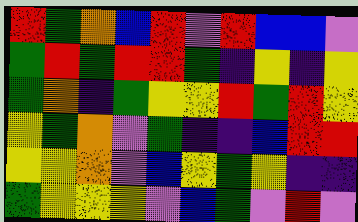[["red", "green", "orange", "blue", "red", "violet", "red", "blue", "blue", "violet"], ["green", "red", "green", "red", "red", "green", "indigo", "yellow", "indigo", "yellow"], ["green", "orange", "indigo", "green", "yellow", "yellow", "red", "green", "red", "yellow"], ["yellow", "green", "orange", "violet", "green", "indigo", "indigo", "blue", "red", "red"], ["yellow", "yellow", "orange", "violet", "blue", "yellow", "green", "yellow", "indigo", "indigo"], ["green", "yellow", "yellow", "yellow", "violet", "blue", "green", "violet", "red", "violet"]]